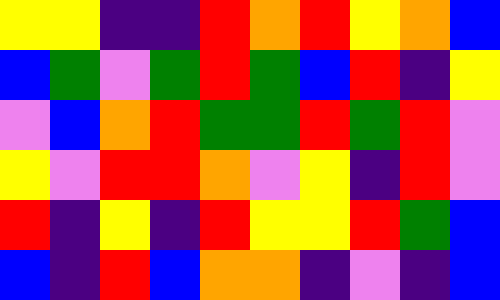[["yellow", "yellow", "indigo", "indigo", "red", "orange", "red", "yellow", "orange", "blue"], ["blue", "green", "violet", "green", "red", "green", "blue", "red", "indigo", "yellow"], ["violet", "blue", "orange", "red", "green", "green", "red", "green", "red", "violet"], ["yellow", "violet", "red", "red", "orange", "violet", "yellow", "indigo", "red", "violet"], ["red", "indigo", "yellow", "indigo", "red", "yellow", "yellow", "red", "green", "blue"], ["blue", "indigo", "red", "blue", "orange", "orange", "indigo", "violet", "indigo", "blue"]]